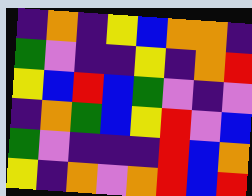[["indigo", "orange", "indigo", "yellow", "blue", "orange", "orange", "indigo"], ["green", "violet", "indigo", "indigo", "yellow", "indigo", "orange", "red"], ["yellow", "blue", "red", "blue", "green", "violet", "indigo", "violet"], ["indigo", "orange", "green", "blue", "yellow", "red", "violet", "blue"], ["green", "violet", "indigo", "indigo", "indigo", "red", "blue", "orange"], ["yellow", "indigo", "orange", "violet", "orange", "red", "blue", "red"]]